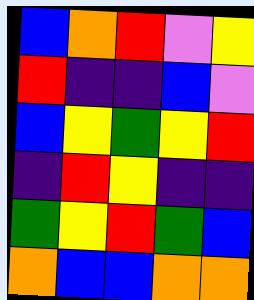[["blue", "orange", "red", "violet", "yellow"], ["red", "indigo", "indigo", "blue", "violet"], ["blue", "yellow", "green", "yellow", "red"], ["indigo", "red", "yellow", "indigo", "indigo"], ["green", "yellow", "red", "green", "blue"], ["orange", "blue", "blue", "orange", "orange"]]